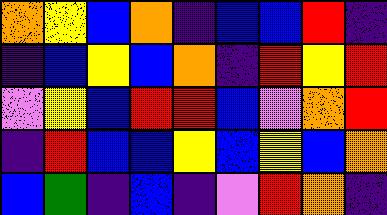[["orange", "yellow", "blue", "orange", "indigo", "blue", "blue", "red", "indigo"], ["indigo", "blue", "yellow", "blue", "orange", "indigo", "red", "yellow", "red"], ["violet", "yellow", "blue", "red", "red", "blue", "violet", "orange", "red"], ["indigo", "red", "blue", "blue", "yellow", "blue", "yellow", "blue", "orange"], ["blue", "green", "indigo", "blue", "indigo", "violet", "red", "orange", "indigo"]]